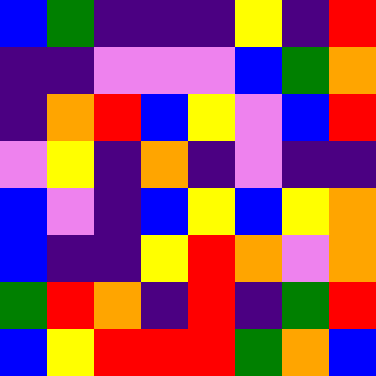[["blue", "green", "indigo", "indigo", "indigo", "yellow", "indigo", "red"], ["indigo", "indigo", "violet", "violet", "violet", "blue", "green", "orange"], ["indigo", "orange", "red", "blue", "yellow", "violet", "blue", "red"], ["violet", "yellow", "indigo", "orange", "indigo", "violet", "indigo", "indigo"], ["blue", "violet", "indigo", "blue", "yellow", "blue", "yellow", "orange"], ["blue", "indigo", "indigo", "yellow", "red", "orange", "violet", "orange"], ["green", "red", "orange", "indigo", "red", "indigo", "green", "red"], ["blue", "yellow", "red", "red", "red", "green", "orange", "blue"]]